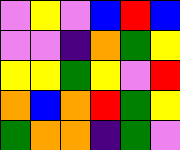[["violet", "yellow", "violet", "blue", "red", "blue"], ["violet", "violet", "indigo", "orange", "green", "yellow"], ["yellow", "yellow", "green", "yellow", "violet", "red"], ["orange", "blue", "orange", "red", "green", "yellow"], ["green", "orange", "orange", "indigo", "green", "violet"]]